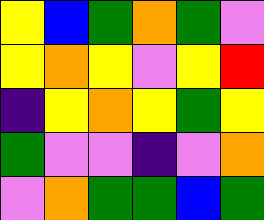[["yellow", "blue", "green", "orange", "green", "violet"], ["yellow", "orange", "yellow", "violet", "yellow", "red"], ["indigo", "yellow", "orange", "yellow", "green", "yellow"], ["green", "violet", "violet", "indigo", "violet", "orange"], ["violet", "orange", "green", "green", "blue", "green"]]